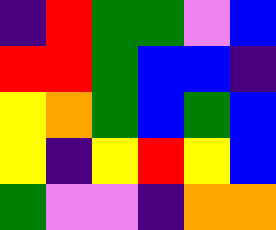[["indigo", "red", "green", "green", "violet", "blue"], ["red", "red", "green", "blue", "blue", "indigo"], ["yellow", "orange", "green", "blue", "green", "blue"], ["yellow", "indigo", "yellow", "red", "yellow", "blue"], ["green", "violet", "violet", "indigo", "orange", "orange"]]